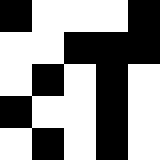[["black", "white", "white", "white", "black"], ["white", "white", "black", "black", "black"], ["white", "black", "white", "black", "white"], ["black", "white", "white", "black", "white"], ["white", "black", "white", "black", "white"]]